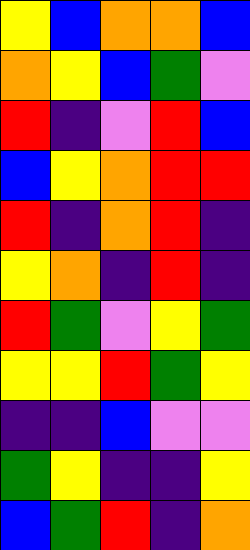[["yellow", "blue", "orange", "orange", "blue"], ["orange", "yellow", "blue", "green", "violet"], ["red", "indigo", "violet", "red", "blue"], ["blue", "yellow", "orange", "red", "red"], ["red", "indigo", "orange", "red", "indigo"], ["yellow", "orange", "indigo", "red", "indigo"], ["red", "green", "violet", "yellow", "green"], ["yellow", "yellow", "red", "green", "yellow"], ["indigo", "indigo", "blue", "violet", "violet"], ["green", "yellow", "indigo", "indigo", "yellow"], ["blue", "green", "red", "indigo", "orange"]]